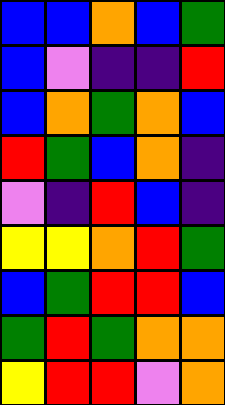[["blue", "blue", "orange", "blue", "green"], ["blue", "violet", "indigo", "indigo", "red"], ["blue", "orange", "green", "orange", "blue"], ["red", "green", "blue", "orange", "indigo"], ["violet", "indigo", "red", "blue", "indigo"], ["yellow", "yellow", "orange", "red", "green"], ["blue", "green", "red", "red", "blue"], ["green", "red", "green", "orange", "orange"], ["yellow", "red", "red", "violet", "orange"]]